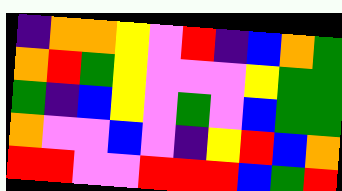[["indigo", "orange", "orange", "yellow", "violet", "red", "indigo", "blue", "orange", "green"], ["orange", "red", "green", "yellow", "violet", "violet", "violet", "yellow", "green", "green"], ["green", "indigo", "blue", "yellow", "violet", "green", "violet", "blue", "green", "green"], ["orange", "violet", "violet", "blue", "violet", "indigo", "yellow", "red", "blue", "orange"], ["red", "red", "violet", "violet", "red", "red", "red", "blue", "green", "red"]]